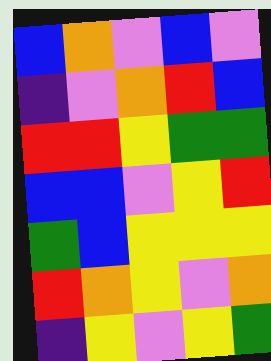[["blue", "orange", "violet", "blue", "violet"], ["indigo", "violet", "orange", "red", "blue"], ["red", "red", "yellow", "green", "green"], ["blue", "blue", "violet", "yellow", "red"], ["green", "blue", "yellow", "yellow", "yellow"], ["red", "orange", "yellow", "violet", "orange"], ["indigo", "yellow", "violet", "yellow", "green"]]